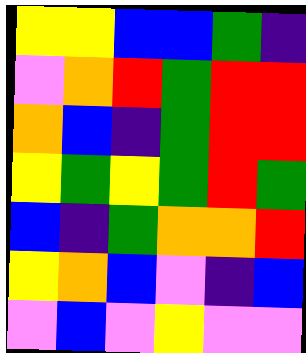[["yellow", "yellow", "blue", "blue", "green", "indigo"], ["violet", "orange", "red", "green", "red", "red"], ["orange", "blue", "indigo", "green", "red", "red"], ["yellow", "green", "yellow", "green", "red", "green"], ["blue", "indigo", "green", "orange", "orange", "red"], ["yellow", "orange", "blue", "violet", "indigo", "blue"], ["violet", "blue", "violet", "yellow", "violet", "violet"]]